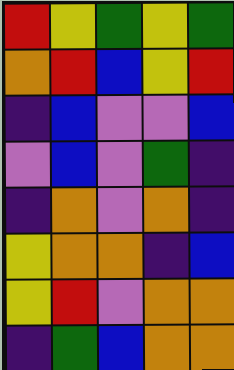[["red", "yellow", "green", "yellow", "green"], ["orange", "red", "blue", "yellow", "red"], ["indigo", "blue", "violet", "violet", "blue"], ["violet", "blue", "violet", "green", "indigo"], ["indigo", "orange", "violet", "orange", "indigo"], ["yellow", "orange", "orange", "indigo", "blue"], ["yellow", "red", "violet", "orange", "orange"], ["indigo", "green", "blue", "orange", "orange"]]